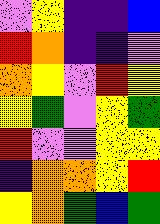[["violet", "yellow", "indigo", "indigo", "blue"], ["red", "orange", "indigo", "indigo", "violet"], ["orange", "yellow", "violet", "red", "yellow"], ["yellow", "green", "violet", "yellow", "green"], ["red", "violet", "violet", "yellow", "yellow"], ["indigo", "orange", "orange", "yellow", "red"], ["yellow", "orange", "green", "blue", "green"]]